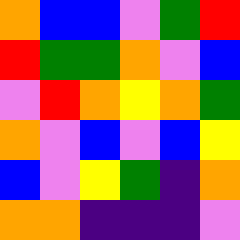[["orange", "blue", "blue", "violet", "green", "red"], ["red", "green", "green", "orange", "violet", "blue"], ["violet", "red", "orange", "yellow", "orange", "green"], ["orange", "violet", "blue", "violet", "blue", "yellow"], ["blue", "violet", "yellow", "green", "indigo", "orange"], ["orange", "orange", "indigo", "indigo", "indigo", "violet"]]